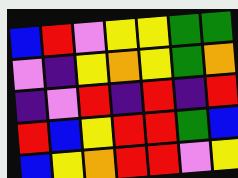[["blue", "red", "violet", "yellow", "yellow", "green", "green"], ["violet", "indigo", "yellow", "orange", "yellow", "green", "orange"], ["indigo", "violet", "red", "indigo", "red", "indigo", "red"], ["red", "blue", "yellow", "red", "red", "green", "blue"], ["blue", "yellow", "orange", "red", "red", "violet", "yellow"]]